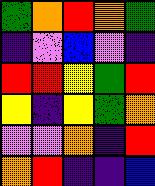[["green", "orange", "red", "orange", "green"], ["indigo", "violet", "blue", "violet", "indigo"], ["red", "red", "yellow", "green", "red"], ["yellow", "indigo", "yellow", "green", "orange"], ["violet", "violet", "orange", "indigo", "red"], ["orange", "red", "indigo", "indigo", "blue"]]